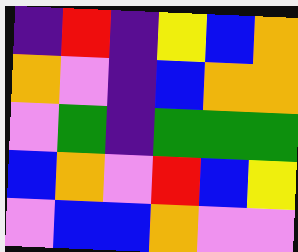[["indigo", "red", "indigo", "yellow", "blue", "orange"], ["orange", "violet", "indigo", "blue", "orange", "orange"], ["violet", "green", "indigo", "green", "green", "green"], ["blue", "orange", "violet", "red", "blue", "yellow"], ["violet", "blue", "blue", "orange", "violet", "violet"]]